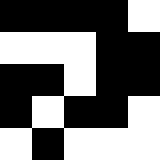[["black", "black", "black", "black", "white"], ["white", "white", "white", "black", "black"], ["black", "black", "white", "black", "black"], ["black", "white", "black", "black", "white"], ["white", "black", "white", "white", "white"]]